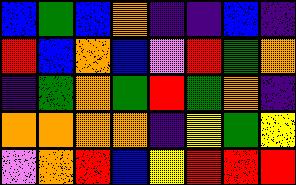[["blue", "green", "blue", "orange", "indigo", "indigo", "blue", "indigo"], ["red", "blue", "orange", "blue", "violet", "red", "green", "orange"], ["indigo", "green", "orange", "green", "red", "green", "orange", "indigo"], ["orange", "orange", "orange", "orange", "indigo", "yellow", "green", "yellow"], ["violet", "orange", "red", "blue", "yellow", "red", "red", "red"]]